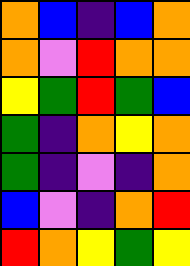[["orange", "blue", "indigo", "blue", "orange"], ["orange", "violet", "red", "orange", "orange"], ["yellow", "green", "red", "green", "blue"], ["green", "indigo", "orange", "yellow", "orange"], ["green", "indigo", "violet", "indigo", "orange"], ["blue", "violet", "indigo", "orange", "red"], ["red", "orange", "yellow", "green", "yellow"]]